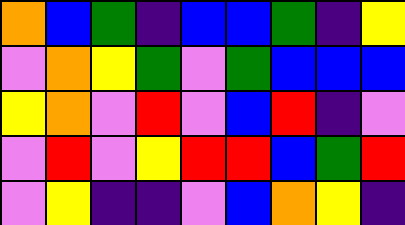[["orange", "blue", "green", "indigo", "blue", "blue", "green", "indigo", "yellow"], ["violet", "orange", "yellow", "green", "violet", "green", "blue", "blue", "blue"], ["yellow", "orange", "violet", "red", "violet", "blue", "red", "indigo", "violet"], ["violet", "red", "violet", "yellow", "red", "red", "blue", "green", "red"], ["violet", "yellow", "indigo", "indigo", "violet", "blue", "orange", "yellow", "indigo"]]